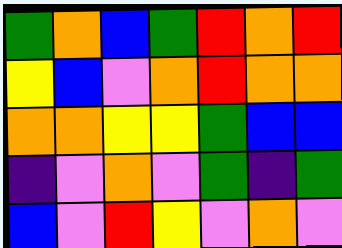[["green", "orange", "blue", "green", "red", "orange", "red"], ["yellow", "blue", "violet", "orange", "red", "orange", "orange"], ["orange", "orange", "yellow", "yellow", "green", "blue", "blue"], ["indigo", "violet", "orange", "violet", "green", "indigo", "green"], ["blue", "violet", "red", "yellow", "violet", "orange", "violet"]]